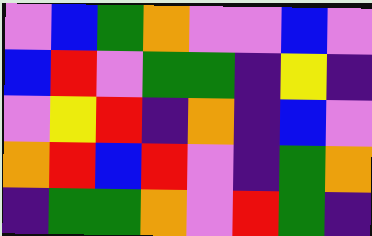[["violet", "blue", "green", "orange", "violet", "violet", "blue", "violet"], ["blue", "red", "violet", "green", "green", "indigo", "yellow", "indigo"], ["violet", "yellow", "red", "indigo", "orange", "indigo", "blue", "violet"], ["orange", "red", "blue", "red", "violet", "indigo", "green", "orange"], ["indigo", "green", "green", "orange", "violet", "red", "green", "indigo"]]